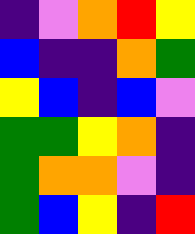[["indigo", "violet", "orange", "red", "yellow"], ["blue", "indigo", "indigo", "orange", "green"], ["yellow", "blue", "indigo", "blue", "violet"], ["green", "green", "yellow", "orange", "indigo"], ["green", "orange", "orange", "violet", "indigo"], ["green", "blue", "yellow", "indigo", "red"]]